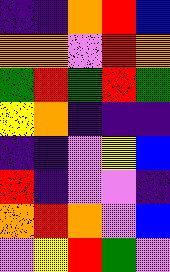[["indigo", "indigo", "orange", "red", "blue"], ["orange", "orange", "violet", "red", "orange"], ["green", "red", "green", "red", "green"], ["yellow", "orange", "indigo", "indigo", "indigo"], ["indigo", "indigo", "violet", "yellow", "blue"], ["red", "indigo", "violet", "violet", "indigo"], ["orange", "red", "orange", "violet", "blue"], ["violet", "yellow", "red", "green", "violet"]]